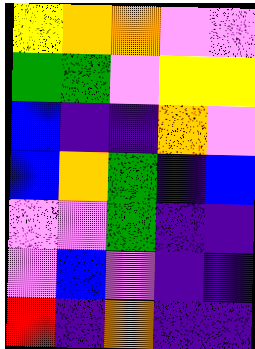[["yellow", "orange", "orange", "violet", "violet"], ["green", "green", "violet", "yellow", "yellow"], ["blue", "indigo", "indigo", "orange", "violet"], ["blue", "orange", "green", "indigo", "blue"], ["violet", "violet", "green", "indigo", "indigo"], ["violet", "blue", "violet", "indigo", "indigo"], ["red", "indigo", "orange", "indigo", "indigo"]]